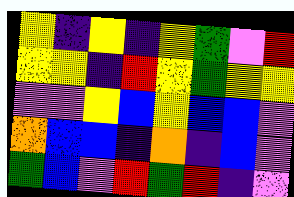[["yellow", "indigo", "yellow", "indigo", "yellow", "green", "violet", "red"], ["yellow", "yellow", "indigo", "red", "yellow", "green", "yellow", "yellow"], ["violet", "violet", "yellow", "blue", "yellow", "blue", "blue", "violet"], ["orange", "blue", "blue", "indigo", "orange", "indigo", "blue", "violet"], ["green", "blue", "violet", "red", "green", "red", "indigo", "violet"]]